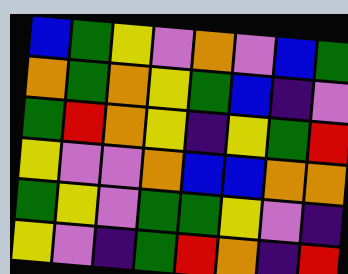[["blue", "green", "yellow", "violet", "orange", "violet", "blue", "green"], ["orange", "green", "orange", "yellow", "green", "blue", "indigo", "violet"], ["green", "red", "orange", "yellow", "indigo", "yellow", "green", "red"], ["yellow", "violet", "violet", "orange", "blue", "blue", "orange", "orange"], ["green", "yellow", "violet", "green", "green", "yellow", "violet", "indigo"], ["yellow", "violet", "indigo", "green", "red", "orange", "indigo", "red"]]